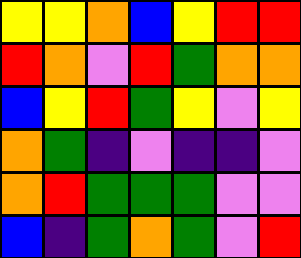[["yellow", "yellow", "orange", "blue", "yellow", "red", "red"], ["red", "orange", "violet", "red", "green", "orange", "orange"], ["blue", "yellow", "red", "green", "yellow", "violet", "yellow"], ["orange", "green", "indigo", "violet", "indigo", "indigo", "violet"], ["orange", "red", "green", "green", "green", "violet", "violet"], ["blue", "indigo", "green", "orange", "green", "violet", "red"]]